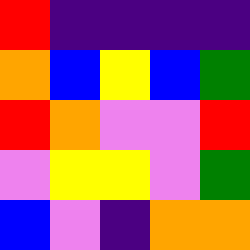[["red", "indigo", "indigo", "indigo", "indigo"], ["orange", "blue", "yellow", "blue", "green"], ["red", "orange", "violet", "violet", "red"], ["violet", "yellow", "yellow", "violet", "green"], ["blue", "violet", "indigo", "orange", "orange"]]